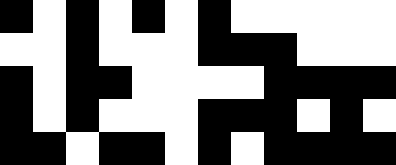[["black", "white", "black", "white", "black", "white", "black", "white", "white", "white", "white", "white"], ["white", "white", "black", "white", "white", "white", "black", "black", "black", "white", "white", "white"], ["black", "white", "black", "black", "white", "white", "white", "white", "black", "black", "black", "black"], ["black", "white", "black", "white", "white", "white", "black", "black", "black", "white", "black", "white"], ["black", "black", "white", "black", "black", "white", "black", "white", "black", "black", "black", "black"]]